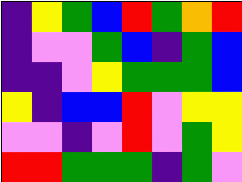[["indigo", "yellow", "green", "blue", "red", "green", "orange", "red"], ["indigo", "violet", "violet", "green", "blue", "indigo", "green", "blue"], ["indigo", "indigo", "violet", "yellow", "green", "green", "green", "blue"], ["yellow", "indigo", "blue", "blue", "red", "violet", "yellow", "yellow"], ["violet", "violet", "indigo", "violet", "red", "violet", "green", "yellow"], ["red", "red", "green", "green", "green", "indigo", "green", "violet"]]